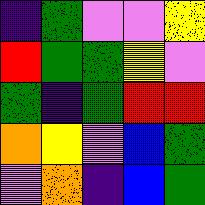[["indigo", "green", "violet", "violet", "yellow"], ["red", "green", "green", "yellow", "violet"], ["green", "indigo", "green", "red", "red"], ["orange", "yellow", "violet", "blue", "green"], ["violet", "orange", "indigo", "blue", "green"]]